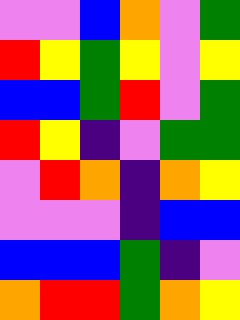[["violet", "violet", "blue", "orange", "violet", "green"], ["red", "yellow", "green", "yellow", "violet", "yellow"], ["blue", "blue", "green", "red", "violet", "green"], ["red", "yellow", "indigo", "violet", "green", "green"], ["violet", "red", "orange", "indigo", "orange", "yellow"], ["violet", "violet", "violet", "indigo", "blue", "blue"], ["blue", "blue", "blue", "green", "indigo", "violet"], ["orange", "red", "red", "green", "orange", "yellow"]]